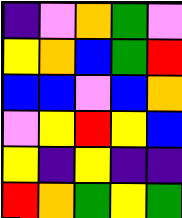[["indigo", "violet", "orange", "green", "violet"], ["yellow", "orange", "blue", "green", "red"], ["blue", "blue", "violet", "blue", "orange"], ["violet", "yellow", "red", "yellow", "blue"], ["yellow", "indigo", "yellow", "indigo", "indigo"], ["red", "orange", "green", "yellow", "green"]]